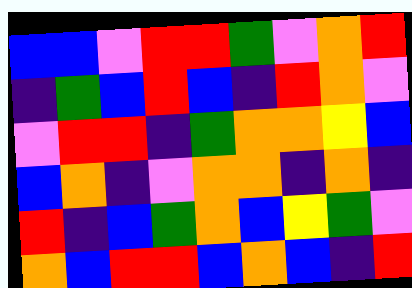[["blue", "blue", "violet", "red", "red", "green", "violet", "orange", "red"], ["indigo", "green", "blue", "red", "blue", "indigo", "red", "orange", "violet"], ["violet", "red", "red", "indigo", "green", "orange", "orange", "yellow", "blue"], ["blue", "orange", "indigo", "violet", "orange", "orange", "indigo", "orange", "indigo"], ["red", "indigo", "blue", "green", "orange", "blue", "yellow", "green", "violet"], ["orange", "blue", "red", "red", "blue", "orange", "blue", "indigo", "red"]]